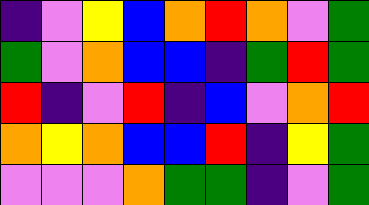[["indigo", "violet", "yellow", "blue", "orange", "red", "orange", "violet", "green"], ["green", "violet", "orange", "blue", "blue", "indigo", "green", "red", "green"], ["red", "indigo", "violet", "red", "indigo", "blue", "violet", "orange", "red"], ["orange", "yellow", "orange", "blue", "blue", "red", "indigo", "yellow", "green"], ["violet", "violet", "violet", "orange", "green", "green", "indigo", "violet", "green"]]